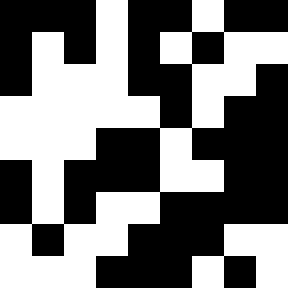[["black", "black", "black", "white", "black", "black", "white", "black", "black"], ["black", "white", "black", "white", "black", "white", "black", "white", "white"], ["black", "white", "white", "white", "black", "black", "white", "white", "black"], ["white", "white", "white", "white", "white", "black", "white", "black", "black"], ["white", "white", "white", "black", "black", "white", "black", "black", "black"], ["black", "white", "black", "black", "black", "white", "white", "black", "black"], ["black", "white", "black", "white", "white", "black", "black", "black", "black"], ["white", "black", "white", "white", "black", "black", "black", "white", "white"], ["white", "white", "white", "black", "black", "black", "white", "black", "white"]]